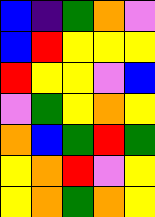[["blue", "indigo", "green", "orange", "violet"], ["blue", "red", "yellow", "yellow", "yellow"], ["red", "yellow", "yellow", "violet", "blue"], ["violet", "green", "yellow", "orange", "yellow"], ["orange", "blue", "green", "red", "green"], ["yellow", "orange", "red", "violet", "yellow"], ["yellow", "orange", "green", "orange", "yellow"]]